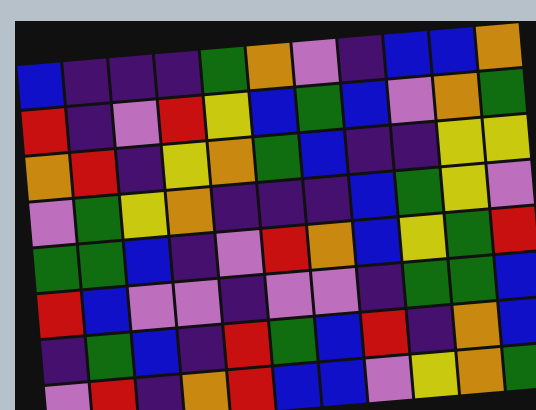[["blue", "indigo", "indigo", "indigo", "green", "orange", "violet", "indigo", "blue", "blue", "orange"], ["red", "indigo", "violet", "red", "yellow", "blue", "green", "blue", "violet", "orange", "green"], ["orange", "red", "indigo", "yellow", "orange", "green", "blue", "indigo", "indigo", "yellow", "yellow"], ["violet", "green", "yellow", "orange", "indigo", "indigo", "indigo", "blue", "green", "yellow", "violet"], ["green", "green", "blue", "indigo", "violet", "red", "orange", "blue", "yellow", "green", "red"], ["red", "blue", "violet", "violet", "indigo", "violet", "violet", "indigo", "green", "green", "blue"], ["indigo", "green", "blue", "indigo", "red", "green", "blue", "red", "indigo", "orange", "blue"], ["violet", "red", "indigo", "orange", "red", "blue", "blue", "violet", "yellow", "orange", "green"]]